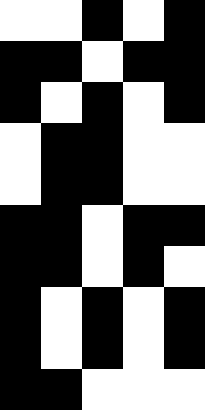[["white", "white", "black", "white", "black"], ["black", "black", "white", "black", "black"], ["black", "white", "black", "white", "black"], ["white", "black", "black", "white", "white"], ["white", "black", "black", "white", "white"], ["black", "black", "white", "black", "black"], ["black", "black", "white", "black", "white"], ["black", "white", "black", "white", "black"], ["black", "white", "black", "white", "black"], ["black", "black", "white", "white", "white"]]